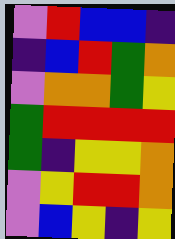[["violet", "red", "blue", "blue", "indigo"], ["indigo", "blue", "red", "green", "orange"], ["violet", "orange", "orange", "green", "yellow"], ["green", "red", "red", "red", "red"], ["green", "indigo", "yellow", "yellow", "orange"], ["violet", "yellow", "red", "red", "orange"], ["violet", "blue", "yellow", "indigo", "yellow"]]